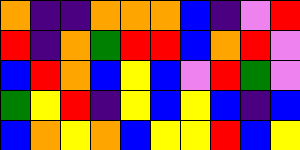[["orange", "indigo", "indigo", "orange", "orange", "orange", "blue", "indigo", "violet", "red"], ["red", "indigo", "orange", "green", "red", "red", "blue", "orange", "red", "violet"], ["blue", "red", "orange", "blue", "yellow", "blue", "violet", "red", "green", "violet"], ["green", "yellow", "red", "indigo", "yellow", "blue", "yellow", "blue", "indigo", "blue"], ["blue", "orange", "yellow", "orange", "blue", "yellow", "yellow", "red", "blue", "yellow"]]